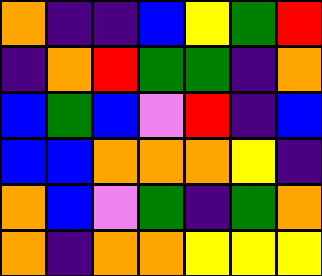[["orange", "indigo", "indigo", "blue", "yellow", "green", "red"], ["indigo", "orange", "red", "green", "green", "indigo", "orange"], ["blue", "green", "blue", "violet", "red", "indigo", "blue"], ["blue", "blue", "orange", "orange", "orange", "yellow", "indigo"], ["orange", "blue", "violet", "green", "indigo", "green", "orange"], ["orange", "indigo", "orange", "orange", "yellow", "yellow", "yellow"]]